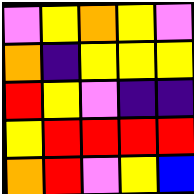[["violet", "yellow", "orange", "yellow", "violet"], ["orange", "indigo", "yellow", "yellow", "yellow"], ["red", "yellow", "violet", "indigo", "indigo"], ["yellow", "red", "red", "red", "red"], ["orange", "red", "violet", "yellow", "blue"]]